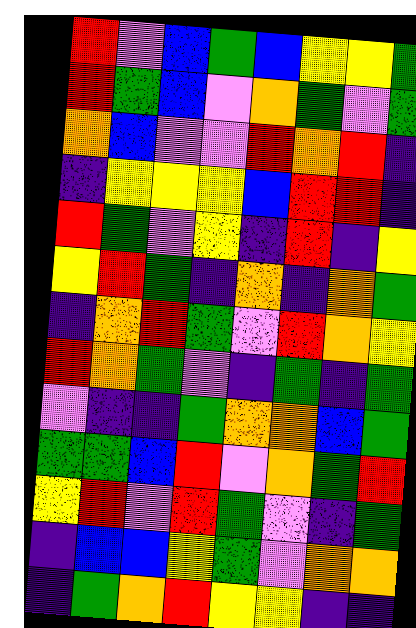[["red", "violet", "blue", "green", "blue", "yellow", "yellow", "green"], ["red", "green", "blue", "violet", "orange", "green", "violet", "green"], ["orange", "blue", "violet", "violet", "red", "orange", "red", "indigo"], ["indigo", "yellow", "yellow", "yellow", "blue", "red", "red", "indigo"], ["red", "green", "violet", "yellow", "indigo", "red", "indigo", "yellow"], ["yellow", "red", "green", "indigo", "orange", "indigo", "orange", "green"], ["indigo", "orange", "red", "green", "violet", "red", "orange", "yellow"], ["red", "orange", "green", "violet", "indigo", "green", "indigo", "green"], ["violet", "indigo", "indigo", "green", "orange", "orange", "blue", "green"], ["green", "green", "blue", "red", "violet", "orange", "green", "red"], ["yellow", "red", "violet", "red", "green", "violet", "indigo", "green"], ["indigo", "blue", "blue", "yellow", "green", "violet", "orange", "orange"], ["indigo", "green", "orange", "red", "yellow", "yellow", "indigo", "indigo"]]